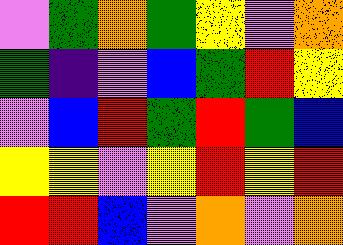[["violet", "green", "orange", "green", "yellow", "violet", "orange"], ["green", "indigo", "violet", "blue", "green", "red", "yellow"], ["violet", "blue", "red", "green", "red", "green", "blue"], ["yellow", "yellow", "violet", "yellow", "red", "yellow", "red"], ["red", "red", "blue", "violet", "orange", "violet", "orange"]]